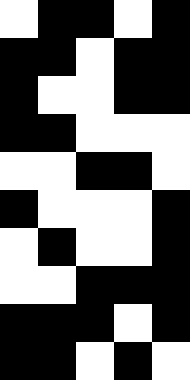[["white", "black", "black", "white", "black"], ["black", "black", "white", "black", "black"], ["black", "white", "white", "black", "black"], ["black", "black", "white", "white", "white"], ["white", "white", "black", "black", "white"], ["black", "white", "white", "white", "black"], ["white", "black", "white", "white", "black"], ["white", "white", "black", "black", "black"], ["black", "black", "black", "white", "black"], ["black", "black", "white", "black", "white"]]